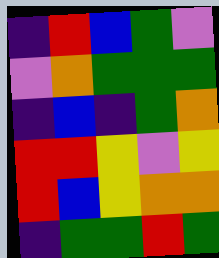[["indigo", "red", "blue", "green", "violet"], ["violet", "orange", "green", "green", "green"], ["indigo", "blue", "indigo", "green", "orange"], ["red", "red", "yellow", "violet", "yellow"], ["red", "blue", "yellow", "orange", "orange"], ["indigo", "green", "green", "red", "green"]]